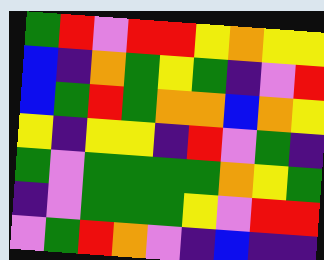[["green", "red", "violet", "red", "red", "yellow", "orange", "yellow", "yellow"], ["blue", "indigo", "orange", "green", "yellow", "green", "indigo", "violet", "red"], ["blue", "green", "red", "green", "orange", "orange", "blue", "orange", "yellow"], ["yellow", "indigo", "yellow", "yellow", "indigo", "red", "violet", "green", "indigo"], ["green", "violet", "green", "green", "green", "green", "orange", "yellow", "green"], ["indigo", "violet", "green", "green", "green", "yellow", "violet", "red", "red"], ["violet", "green", "red", "orange", "violet", "indigo", "blue", "indigo", "indigo"]]